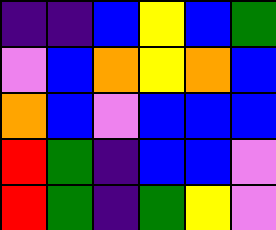[["indigo", "indigo", "blue", "yellow", "blue", "green"], ["violet", "blue", "orange", "yellow", "orange", "blue"], ["orange", "blue", "violet", "blue", "blue", "blue"], ["red", "green", "indigo", "blue", "blue", "violet"], ["red", "green", "indigo", "green", "yellow", "violet"]]